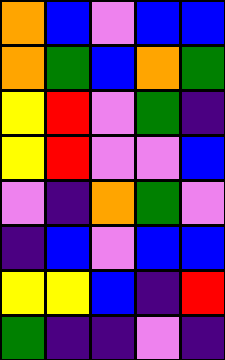[["orange", "blue", "violet", "blue", "blue"], ["orange", "green", "blue", "orange", "green"], ["yellow", "red", "violet", "green", "indigo"], ["yellow", "red", "violet", "violet", "blue"], ["violet", "indigo", "orange", "green", "violet"], ["indigo", "blue", "violet", "blue", "blue"], ["yellow", "yellow", "blue", "indigo", "red"], ["green", "indigo", "indigo", "violet", "indigo"]]